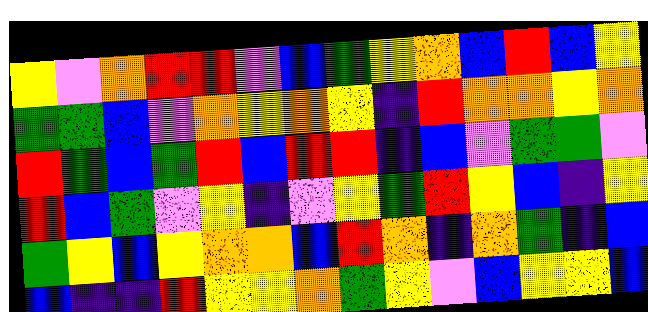[["yellow", "violet", "orange", "red", "red", "violet", "blue", "green", "yellow", "orange", "blue", "red", "blue", "yellow"], ["green", "green", "blue", "violet", "orange", "yellow", "orange", "yellow", "indigo", "red", "orange", "orange", "yellow", "orange"], ["red", "green", "blue", "green", "red", "blue", "red", "red", "indigo", "blue", "violet", "green", "green", "violet"], ["red", "blue", "green", "violet", "yellow", "indigo", "violet", "yellow", "green", "red", "yellow", "blue", "indigo", "yellow"], ["green", "yellow", "blue", "yellow", "orange", "orange", "blue", "red", "orange", "indigo", "orange", "green", "indigo", "blue"], ["blue", "indigo", "indigo", "red", "yellow", "yellow", "orange", "green", "yellow", "violet", "blue", "yellow", "yellow", "blue"]]